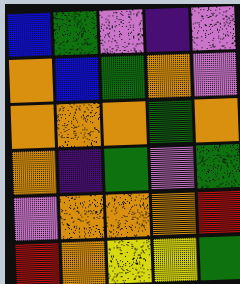[["blue", "green", "violet", "indigo", "violet"], ["orange", "blue", "green", "orange", "violet"], ["orange", "orange", "orange", "green", "orange"], ["orange", "indigo", "green", "violet", "green"], ["violet", "orange", "orange", "orange", "red"], ["red", "orange", "yellow", "yellow", "green"]]